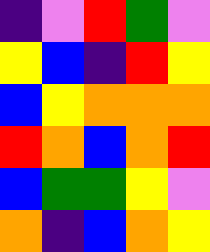[["indigo", "violet", "red", "green", "violet"], ["yellow", "blue", "indigo", "red", "yellow"], ["blue", "yellow", "orange", "orange", "orange"], ["red", "orange", "blue", "orange", "red"], ["blue", "green", "green", "yellow", "violet"], ["orange", "indigo", "blue", "orange", "yellow"]]